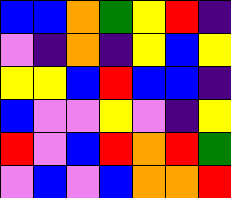[["blue", "blue", "orange", "green", "yellow", "red", "indigo"], ["violet", "indigo", "orange", "indigo", "yellow", "blue", "yellow"], ["yellow", "yellow", "blue", "red", "blue", "blue", "indigo"], ["blue", "violet", "violet", "yellow", "violet", "indigo", "yellow"], ["red", "violet", "blue", "red", "orange", "red", "green"], ["violet", "blue", "violet", "blue", "orange", "orange", "red"]]